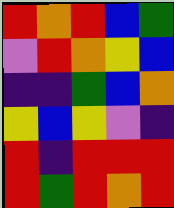[["red", "orange", "red", "blue", "green"], ["violet", "red", "orange", "yellow", "blue"], ["indigo", "indigo", "green", "blue", "orange"], ["yellow", "blue", "yellow", "violet", "indigo"], ["red", "indigo", "red", "red", "red"], ["red", "green", "red", "orange", "red"]]